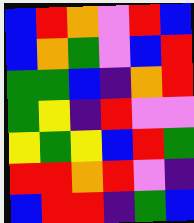[["blue", "red", "orange", "violet", "red", "blue"], ["blue", "orange", "green", "violet", "blue", "red"], ["green", "green", "blue", "indigo", "orange", "red"], ["green", "yellow", "indigo", "red", "violet", "violet"], ["yellow", "green", "yellow", "blue", "red", "green"], ["red", "red", "orange", "red", "violet", "indigo"], ["blue", "red", "red", "indigo", "green", "blue"]]